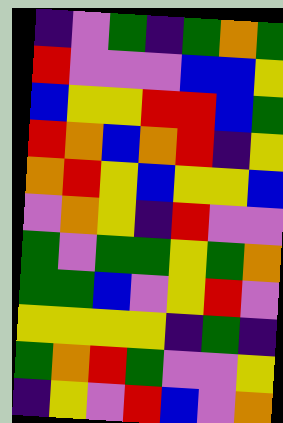[["indigo", "violet", "green", "indigo", "green", "orange", "green"], ["red", "violet", "violet", "violet", "blue", "blue", "yellow"], ["blue", "yellow", "yellow", "red", "red", "blue", "green"], ["red", "orange", "blue", "orange", "red", "indigo", "yellow"], ["orange", "red", "yellow", "blue", "yellow", "yellow", "blue"], ["violet", "orange", "yellow", "indigo", "red", "violet", "violet"], ["green", "violet", "green", "green", "yellow", "green", "orange"], ["green", "green", "blue", "violet", "yellow", "red", "violet"], ["yellow", "yellow", "yellow", "yellow", "indigo", "green", "indigo"], ["green", "orange", "red", "green", "violet", "violet", "yellow"], ["indigo", "yellow", "violet", "red", "blue", "violet", "orange"]]